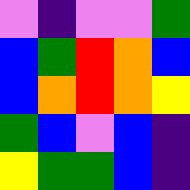[["violet", "indigo", "violet", "violet", "green"], ["blue", "green", "red", "orange", "blue"], ["blue", "orange", "red", "orange", "yellow"], ["green", "blue", "violet", "blue", "indigo"], ["yellow", "green", "green", "blue", "indigo"]]